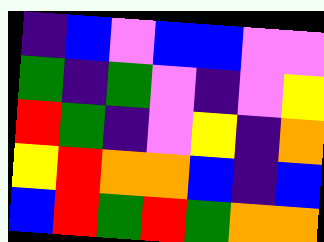[["indigo", "blue", "violet", "blue", "blue", "violet", "violet"], ["green", "indigo", "green", "violet", "indigo", "violet", "yellow"], ["red", "green", "indigo", "violet", "yellow", "indigo", "orange"], ["yellow", "red", "orange", "orange", "blue", "indigo", "blue"], ["blue", "red", "green", "red", "green", "orange", "orange"]]